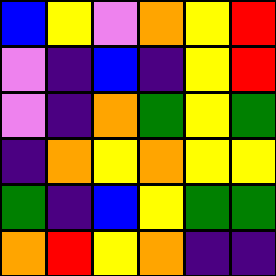[["blue", "yellow", "violet", "orange", "yellow", "red"], ["violet", "indigo", "blue", "indigo", "yellow", "red"], ["violet", "indigo", "orange", "green", "yellow", "green"], ["indigo", "orange", "yellow", "orange", "yellow", "yellow"], ["green", "indigo", "blue", "yellow", "green", "green"], ["orange", "red", "yellow", "orange", "indigo", "indigo"]]